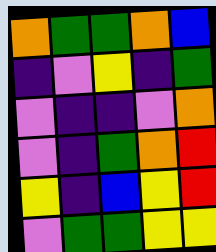[["orange", "green", "green", "orange", "blue"], ["indigo", "violet", "yellow", "indigo", "green"], ["violet", "indigo", "indigo", "violet", "orange"], ["violet", "indigo", "green", "orange", "red"], ["yellow", "indigo", "blue", "yellow", "red"], ["violet", "green", "green", "yellow", "yellow"]]